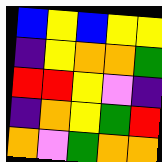[["blue", "yellow", "blue", "yellow", "yellow"], ["indigo", "yellow", "orange", "orange", "green"], ["red", "red", "yellow", "violet", "indigo"], ["indigo", "orange", "yellow", "green", "red"], ["orange", "violet", "green", "orange", "orange"]]